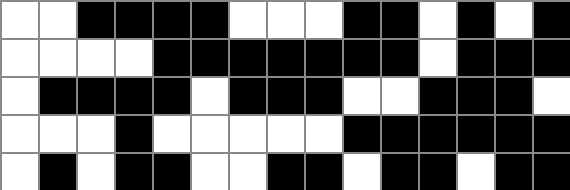[["white", "white", "black", "black", "black", "black", "white", "white", "white", "black", "black", "white", "black", "white", "black"], ["white", "white", "white", "white", "black", "black", "black", "black", "black", "black", "black", "white", "black", "black", "black"], ["white", "black", "black", "black", "black", "white", "black", "black", "black", "white", "white", "black", "black", "black", "white"], ["white", "white", "white", "black", "white", "white", "white", "white", "white", "black", "black", "black", "black", "black", "black"], ["white", "black", "white", "black", "black", "white", "white", "black", "black", "white", "black", "black", "white", "black", "black"]]